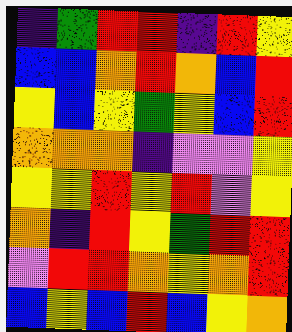[["indigo", "green", "red", "red", "indigo", "red", "yellow"], ["blue", "blue", "orange", "red", "orange", "blue", "red"], ["yellow", "blue", "yellow", "green", "yellow", "blue", "red"], ["orange", "orange", "orange", "indigo", "violet", "violet", "yellow"], ["yellow", "yellow", "red", "yellow", "red", "violet", "yellow"], ["orange", "indigo", "red", "yellow", "green", "red", "red"], ["violet", "red", "red", "orange", "yellow", "orange", "red"], ["blue", "yellow", "blue", "red", "blue", "yellow", "orange"]]